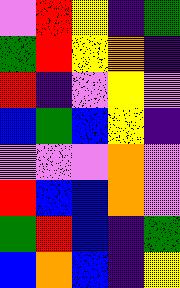[["violet", "red", "yellow", "indigo", "green"], ["green", "red", "yellow", "orange", "indigo"], ["red", "indigo", "violet", "yellow", "violet"], ["blue", "green", "blue", "yellow", "indigo"], ["violet", "violet", "violet", "orange", "violet"], ["red", "blue", "blue", "orange", "violet"], ["green", "red", "blue", "indigo", "green"], ["blue", "orange", "blue", "indigo", "yellow"]]